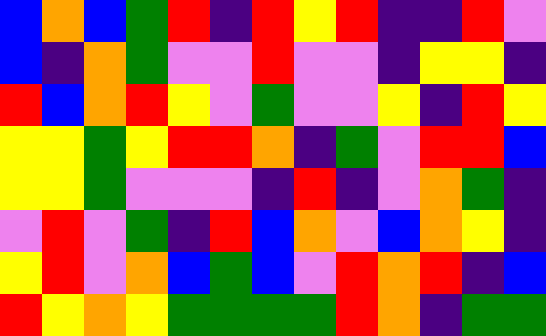[["blue", "orange", "blue", "green", "red", "indigo", "red", "yellow", "red", "indigo", "indigo", "red", "violet"], ["blue", "indigo", "orange", "green", "violet", "violet", "red", "violet", "violet", "indigo", "yellow", "yellow", "indigo"], ["red", "blue", "orange", "red", "yellow", "violet", "green", "violet", "violet", "yellow", "indigo", "red", "yellow"], ["yellow", "yellow", "green", "yellow", "red", "red", "orange", "indigo", "green", "violet", "red", "red", "blue"], ["yellow", "yellow", "green", "violet", "violet", "violet", "indigo", "red", "indigo", "violet", "orange", "green", "indigo"], ["violet", "red", "violet", "green", "indigo", "red", "blue", "orange", "violet", "blue", "orange", "yellow", "indigo"], ["yellow", "red", "violet", "orange", "blue", "green", "blue", "violet", "red", "orange", "red", "indigo", "blue"], ["red", "yellow", "orange", "yellow", "green", "green", "green", "green", "red", "orange", "indigo", "green", "green"]]